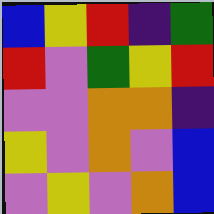[["blue", "yellow", "red", "indigo", "green"], ["red", "violet", "green", "yellow", "red"], ["violet", "violet", "orange", "orange", "indigo"], ["yellow", "violet", "orange", "violet", "blue"], ["violet", "yellow", "violet", "orange", "blue"]]